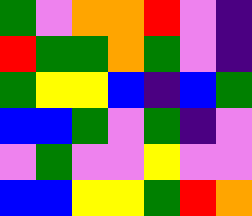[["green", "violet", "orange", "orange", "red", "violet", "indigo"], ["red", "green", "green", "orange", "green", "violet", "indigo"], ["green", "yellow", "yellow", "blue", "indigo", "blue", "green"], ["blue", "blue", "green", "violet", "green", "indigo", "violet"], ["violet", "green", "violet", "violet", "yellow", "violet", "violet"], ["blue", "blue", "yellow", "yellow", "green", "red", "orange"]]